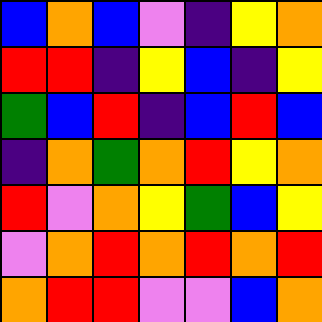[["blue", "orange", "blue", "violet", "indigo", "yellow", "orange"], ["red", "red", "indigo", "yellow", "blue", "indigo", "yellow"], ["green", "blue", "red", "indigo", "blue", "red", "blue"], ["indigo", "orange", "green", "orange", "red", "yellow", "orange"], ["red", "violet", "orange", "yellow", "green", "blue", "yellow"], ["violet", "orange", "red", "orange", "red", "orange", "red"], ["orange", "red", "red", "violet", "violet", "blue", "orange"]]